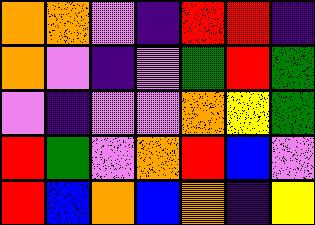[["orange", "orange", "violet", "indigo", "red", "red", "indigo"], ["orange", "violet", "indigo", "violet", "green", "red", "green"], ["violet", "indigo", "violet", "violet", "orange", "yellow", "green"], ["red", "green", "violet", "orange", "red", "blue", "violet"], ["red", "blue", "orange", "blue", "orange", "indigo", "yellow"]]